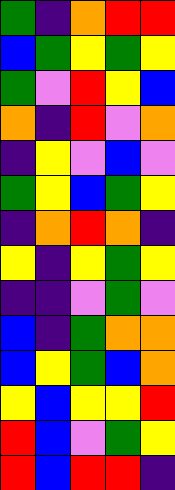[["green", "indigo", "orange", "red", "red"], ["blue", "green", "yellow", "green", "yellow"], ["green", "violet", "red", "yellow", "blue"], ["orange", "indigo", "red", "violet", "orange"], ["indigo", "yellow", "violet", "blue", "violet"], ["green", "yellow", "blue", "green", "yellow"], ["indigo", "orange", "red", "orange", "indigo"], ["yellow", "indigo", "yellow", "green", "yellow"], ["indigo", "indigo", "violet", "green", "violet"], ["blue", "indigo", "green", "orange", "orange"], ["blue", "yellow", "green", "blue", "orange"], ["yellow", "blue", "yellow", "yellow", "red"], ["red", "blue", "violet", "green", "yellow"], ["red", "blue", "red", "red", "indigo"]]